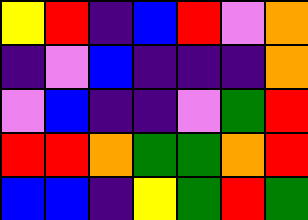[["yellow", "red", "indigo", "blue", "red", "violet", "orange"], ["indigo", "violet", "blue", "indigo", "indigo", "indigo", "orange"], ["violet", "blue", "indigo", "indigo", "violet", "green", "red"], ["red", "red", "orange", "green", "green", "orange", "red"], ["blue", "blue", "indigo", "yellow", "green", "red", "green"]]